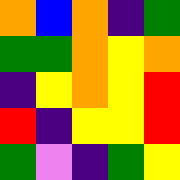[["orange", "blue", "orange", "indigo", "green"], ["green", "green", "orange", "yellow", "orange"], ["indigo", "yellow", "orange", "yellow", "red"], ["red", "indigo", "yellow", "yellow", "red"], ["green", "violet", "indigo", "green", "yellow"]]